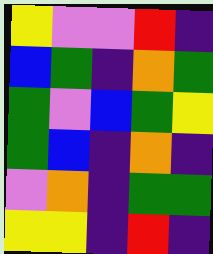[["yellow", "violet", "violet", "red", "indigo"], ["blue", "green", "indigo", "orange", "green"], ["green", "violet", "blue", "green", "yellow"], ["green", "blue", "indigo", "orange", "indigo"], ["violet", "orange", "indigo", "green", "green"], ["yellow", "yellow", "indigo", "red", "indigo"]]